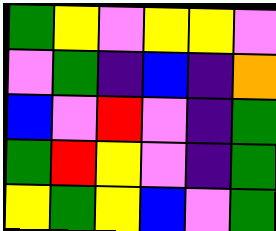[["green", "yellow", "violet", "yellow", "yellow", "violet"], ["violet", "green", "indigo", "blue", "indigo", "orange"], ["blue", "violet", "red", "violet", "indigo", "green"], ["green", "red", "yellow", "violet", "indigo", "green"], ["yellow", "green", "yellow", "blue", "violet", "green"]]